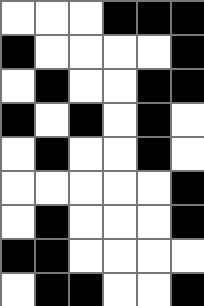[["white", "white", "white", "black", "black", "black"], ["black", "white", "white", "white", "white", "black"], ["white", "black", "white", "white", "black", "black"], ["black", "white", "black", "white", "black", "white"], ["white", "black", "white", "white", "black", "white"], ["white", "white", "white", "white", "white", "black"], ["white", "black", "white", "white", "white", "black"], ["black", "black", "white", "white", "white", "white"], ["white", "black", "black", "white", "white", "black"]]